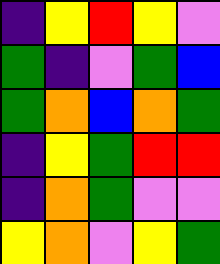[["indigo", "yellow", "red", "yellow", "violet"], ["green", "indigo", "violet", "green", "blue"], ["green", "orange", "blue", "orange", "green"], ["indigo", "yellow", "green", "red", "red"], ["indigo", "orange", "green", "violet", "violet"], ["yellow", "orange", "violet", "yellow", "green"]]